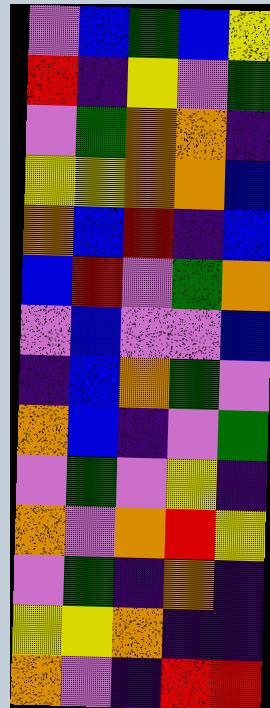[["violet", "blue", "green", "blue", "yellow"], ["red", "indigo", "yellow", "violet", "green"], ["violet", "green", "orange", "orange", "indigo"], ["yellow", "yellow", "orange", "orange", "blue"], ["orange", "blue", "red", "indigo", "blue"], ["blue", "red", "violet", "green", "orange"], ["violet", "blue", "violet", "violet", "blue"], ["indigo", "blue", "orange", "green", "violet"], ["orange", "blue", "indigo", "violet", "green"], ["violet", "green", "violet", "yellow", "indigo"], ["orange", "violet", "orange", "red", "yellow"], ["violet", "green", "indigo", "orange", "indigo"], ["yellow", "yellow", "orange", "indigo", "indigo"], ["orange", "violet", "indigo", "red", "red"]]